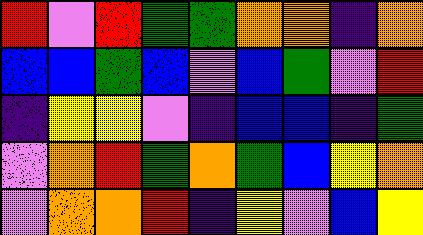[["red", "violet", "red", "green", "green", "orange", "orange", "indigo", "orange"], ["blue", "blue", "green", "blue", "violet", "blue", "green", "violet", "red"], ["indigo", "yellow", "yellow", "violet", "indigo", "blue", "blue", "indigo", "green"], ["violet", "orange", "red", "green", "orange", "green", "blue", "yellow", "orange"], ["violet", "orange", "orange", "red", "indigo", "yellow", "violet", "blue", "yellow"]]